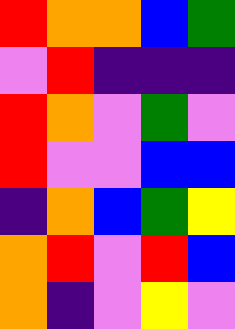[["red", "orange", "orange", "blue", "green"], ["violet", "red", "indigo", "indigo", "indigo"], ["red", "orange", "violet", "green", "violet"], ["red", "violet", "violet", "blue", "blue"], ["indigo", "orange", "blue", "green", "yellow"], ["orange", "red", "violet", "red", "blue"], ["orange", "indigo", "violet", "yellow", "violet"]]